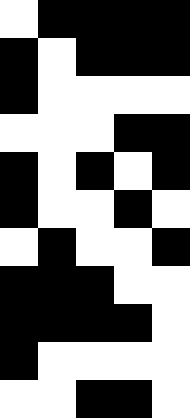[["white", "black", "black", "black", "black"], ["black", "white", "black", "black", "black"], ["black", "white", "white", "white", "white"], ["white", "white", "white", "black", "black"], ["black", "white", "black", "white", "black"], ["black", "white", "white", "black", "white"], ["white", "black", "white", "white", "black"], ["black", "black", "black", "white", "white"], ["black", "black", "black", "black", "white"], ["black", "white", "white", "white", "white"], ["white", "white", "black", "black", "white"]]